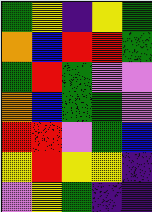[["green", "yellow", "indigo", "yellow", "green"], ["orange", "blue", "red", "red", "green"], ["green", "red", "green", "violet", "violet"], ["orange", "blue", "green", "green", "violet"], ["red", "red", "violet", "green", "blue"], ["yellow", "red", "yellow", "yellow", "indigo"], ["violet", "yellow", "green", "indigo", "indigo"]]